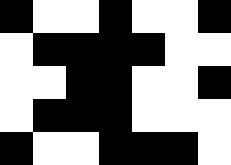[["black", "white", "white", "black", "white", "white", "black"], ["white", "black", "black", "black", "black", "white", "white"], ["white", "white", "black", "black", "white", "white", "black"], ["white", "black", "black", "black", "white", "white", "white"], ["black", "white", "white", "black", "black", "black", "white"]]